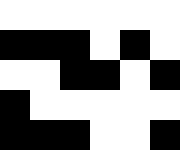[["white", "white", "white", "white", "white", "white"], ["black", "black", "black", "white", "black", "white"], ["white", "white", "black", "black", "white", "black"], ["black", "white", "white", "white", "white", "white"], ["black", "black", "black", "white", "white", "black"]]